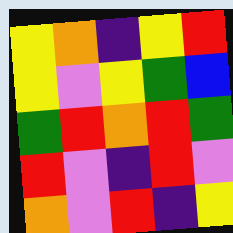[["yellow", "orange", "indigo", "yellow", "red"], ["yellow", "violet", "yellow", "green", "blue"], ["green", "red", "orange", "red", "green"], ["red", "violet", "indigo", "red", "violet"], ["orange", "violet", "red", "indigo", "yellow"]]